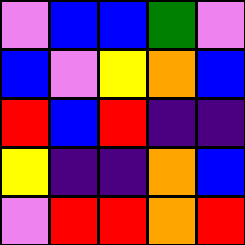[["violet", "blue", "blue", "green", "violet"], ["blue", "violet", "yellow", "orange", "blue"], ["red", "blue", "red", "indigo", "indigo"], ["yellow", "indigo", "indigo", "orange", "blue"], ["violet", "red", "red", "orange", "red"]]